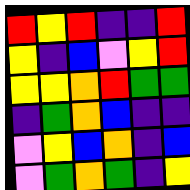[["red", "yellow", "red", "indigo", "indigo", "red"], ["yellow", "indigo", "blue", "violet", "yellow", "red"], ["yellow", "yellow", "orange", "red", "green", "green"], ["indigo", "green", "orange", "blue", "indigo", "indigo"], ["violet", "yellow", "blue", "orange", "indigo", "blue"], ["violet", "green", "orange", "green", "indigo", "yellow"]]